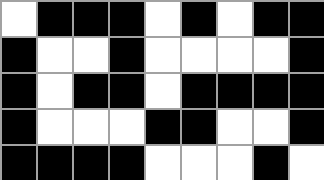[["white", "black", "black", "black", "white", "black", "white", "black", "black"], ["black", "white", "white", "black", "white", "white", "white", "white", "black"], ["black", "white", "black", "black", "white", "black", "black", "black", "black"], ["black", "white", "white", "white", "black", "black", "white", "white", "black"], ["black", "black", "black", "black", "white", "white", "white", "black", "white"]]